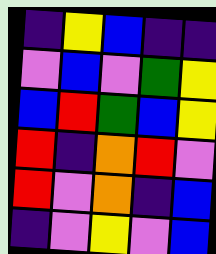[["indigo", "yellow", "blue", "indigo", "indigo"], ["violet", "blue", "violet", "green", "yellow"], ["blue", "red", "green", "blue", "yellow"], ["red", "indigo", "orange", "red", "violet"], ["red", "violet", "orange", "indigo", "blue"], ["indigo", "violet", "yellow", "violet", "blue"]]